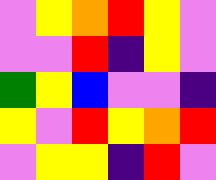[["violet", "yellow", "orange", "red", "yellow", "violet"], ["violet", "violet", "red", "indigo", "yellow", "violet"], ["green", "yellow", "blue", "violet", "violet", "indigo"], ["yellow", "violet", "red", "yellow", "orange", "red"], ["violet", "yellow", "yellow", "indigo", "red", "violet"]]